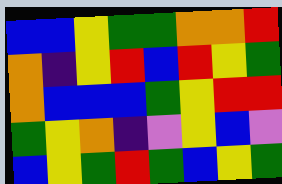[["blue", "blue", "yellow", "green", "green", "orange", "orange", "red"], ["orange", "indigo", "yellow", "red", "blue", "red", "yellow", "green"], ["orange", "blue", "blue", "blue", "green", "yellow", "red", "red"], ["green", "yellow", "orange", "indigo", "violet", "yellow", "blue", "violet"], ["blue", "yellow", "green", "red", "green", "blue", "yellow", "green"]]